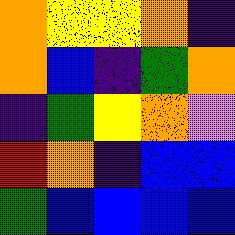[["orange", "yellow", "yellow", "orange", "indigo"], ["orange", "blue", "indigo", "green", "orange"], ["indigo", "green", "yellow", "orange", "violet"], ["red", "orange", "indigo", "blue", "blue"], ["green", "blue", "blue", "blue", "blue"]]